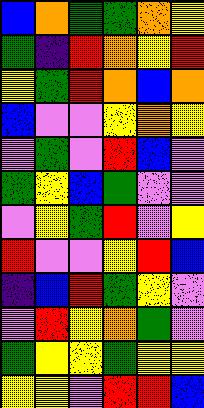[["blue", "orange", "green", "green", "orange", "yellow"], ["green", "indigo", "red", "orange", "yellow", "red"], ["yellow", "green", "red", "orange", "blue", "orange"], ["blue", "violet", "violet", "yellow", "orange", "yellow"], ["violet", "green", "violet", "red", "blue", "violet"], ["green", "yellow", "blue", "green", "violet", "violet"], ["violet", "yellow", "green", "red", "violet", "yellow"], ["red", "violet", "violet", "yellow", "red", "blue"], ["indigo", "blue", "red", "green", "yellow", "violet"], ["violet", "red", "yellow", "orange", "green", "violet"], ["green", "yellow", "yellow", "green", "yellow", "yellow"], ["yellow", "yellow", "violet", "red", "red", "blue"]]